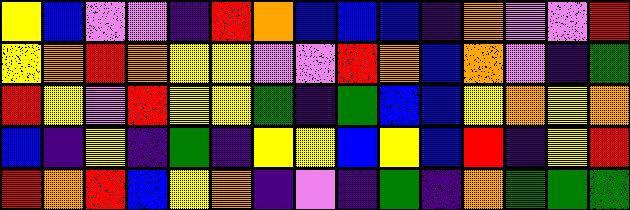[["yellow", "blue", "violet", "violet", "indigo", "red", "orange", "blue", "blue", "blue", "indigo", "orange", "violet", "violet", "red"], ["yellow", "orange", "red", "orange", "yellow", "yellow", "violet", "violet", "red", "orange", "blue", "orange", "violet", "indigo", "green"], ["red", "yellow", "violet", "red", "yellow", "yellow", "green", "indigo", "green", "blue", "blue", "yellow", "orange", "yellow", "orange"], ["blue", "indigo", "yellow", "indigo", "green", "indigo", "yellow", "yellow", "blue", "yellow", "blue", "red", "indigo", "yellow", "red"], ["red", "orange", "red", "blue", "yellow", "orange", "indigo", "violet", "indigo", "green", "indigo", "orange", "green", "green", "green"]]